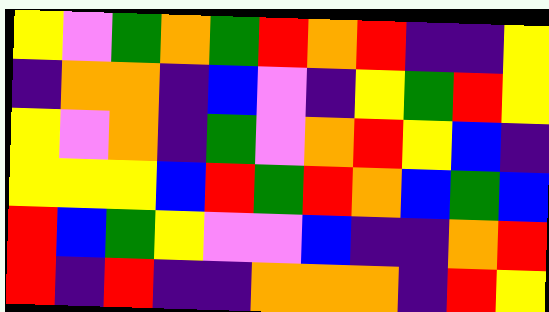[["yellow", "violet", "green", "orange", "green", "red", "orange", "red", "indigo", "indigo", "yellow"], ["indigo", "orange", "orange", "indigo", "blue", "violet", "indigo", "yellow", "green", "red", "yellow"], ["yellow", "violet", "orange", "indigo", "green", "violet", "orange", "red", "yellow", "blue", "indigo"], ["yellow", "yellow", "yellow", "blue", "red", "green", "red", "orange", "blue", "green", "blue"], ["red", "blue", "green", "yellow", "violet", "violet", "blue", "indigo", "indigo", "orange", "red"], ["red", "indigo", "red", "indigo", "indigo", "orange", "orange", "orange", "indigo", "red", "yellow"]]